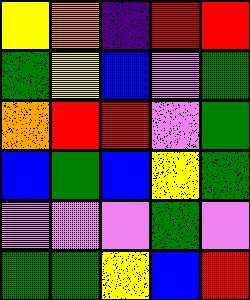[["yellow", "orange", "indigo", "red", "red"], ["green", "yellow", "blue", "violet", "green"], ["orange", "red", "red", "violet", "green"], ["blue", "green", "blue", "yellow", "green"], ["violet", "violet", "violet", "green", "violet"], ["green", "green", "yellow", "blue", "red"]]